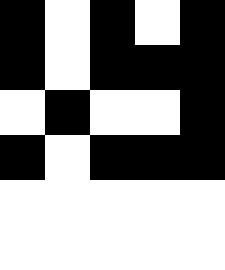[["black", "white", "black", "white", "black"], ["black", "white", "black", "black", "black"], ["white", "black", "white", "white", "black"], ["black", "white", "black", "black", "black"], ["white", "white", "white", "white", "white"], ["white", "white", "white", "white", "white"]]